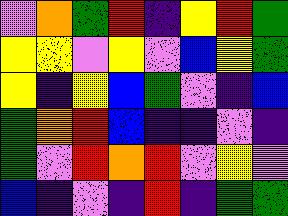[["violet", "orange", "green", "red", "indigo", "yellow", "red", "green"], ["yellow", "yellow", "violet", "yellow", "violet", "blue", "yellow", "green"], ["yellow", "indigo", "yellow", "blue", "green", "violet", "indigo", "blue"], ["green", "orange", "red", "blue", "indigo", "indigo", "violet", "indigo"], ["green", "violet", "red", "orange", "red", "violet", "yellow", "violet"], ["blue", "indigo", "violet", "indigo", "red", "indigo", "green", "green"]]